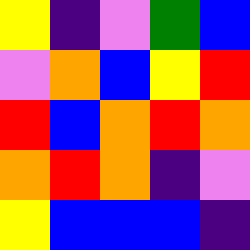[["yellow", "indigo", "violet", "green", "blue"], ["violet", "orange", "blue", "yellow", "red"], ["red", "blue", "orange", "red", "orange"], ["orange", "red", "orange", "indigo", "violet"], ["yellow", "blue", "blue", "blue", "indigo"]]